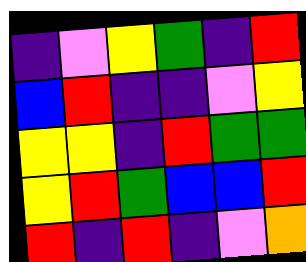[["indigo", "violet", "yellow", "green", "indigo", "red"], ["blue", "red", "indigo", "indigo", "violet", "yellow"], ["yellow", "yellow", "indigo", "red", "green", "green"], ["yellow", "red", "green", "blue", "blue", "red"], ["red", "indigo", "red", "indigo", "violet", "orange"]]